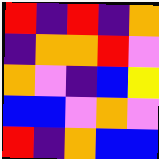[["red", "indigo", "red", "indigo", "orange"], ["indigo", "orange", "orange", "red", "violet"], ["orange", "violet", "indigo", "blue", "yellow"], ["blue", "blue", "violet", "orange", "violet"], ["red", "indigo", "orange", "blue", "blue"]]